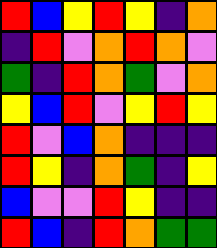[["red", "blue", "yellow", "red", "yellow", "indigo", "orange"], ["indigo", "red", "violet", "orange", "red", "orange", "violet"], ["green", "indigo", "red", "orange", "green", "violet", "orange"], ["yellow", "blue", "red", "violet", "yellow", "red", "yellow"], ["red", "violet", "blue", "orange", "indigo", "indigo", "indigo"], ["red", "yellow", "indigo", "orange", "green", "indigo", "yellow"], ["blue", "violet", "violet", "red", "yellow", "indigo", "indigo"], ["red", "blue", "indigo", "red", "orange", "green", "green"]]